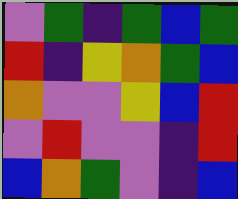[["violet", "green", "indigo", "green", "blue", "green"], ["red", "indigo", "yellow", "orange", "green", "blue"], ["orange", "violet", "violet", "yellow", "blue", "red"], ["violet", "red", "violet", "violet", "indigo", "red"], ["blue", "orange", "green", "violet", "indigo", "blue"]]